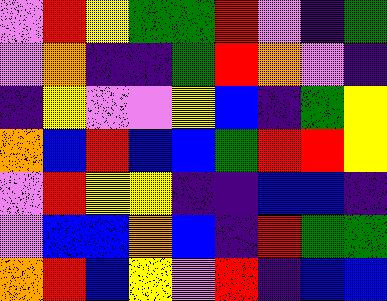[["violet", "red", "yellow", "green", "green", "red", "violet", "indigo", "green"], ["violet", "orange", "indigo", "indigo", "green", "red", "orange", "violet", "indigo"], ["indigo", "yellow", "violet", "violet", "yellow", "blue", "indigo", "green", "yellow"], ["orange", "blue", "red", "blue", "blue", "green", "red", "red", "yellow"], ["violet", "red", "yellow", "yellow", "indigo", "indigo", "blue", "blue", "indigo"], ["violet", "blue", "blue", "orange", "blue", "indigo", "red", "green", "green"], ["orange", "red", "blue", "yellow", "violet", "red", "indigo", "blue", "blue"]]